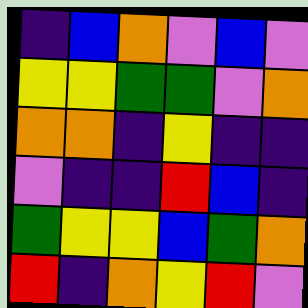[["indigo", "blue", "orange", "violet", "blue", "violet"], ["yellow", "yellow", "green", "green", "violet", "orange"], ["orange", "orange", "indigo", "yellow", "indigo", "indigo"], ["violet", "indigo", "indigo", "red", "blue", "indigo"], ["green", "yellow", "yellow", "blue", "green", "orange"], ["red", "indigo", "orange", "yellow", "red", "violet"]]